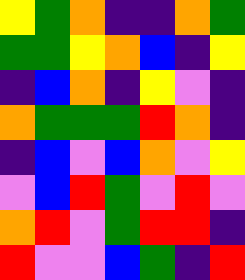[["yellow", "green", "orange", "indigo", "indigo", "orange", "green"], ["green", "green", "yellow", "orange", "blue", "indigo", "yellow"], ["indigo", "blue", "orange", "indigo", "yellow", "violet", "indigo"], ["orange", "green", "green", "green", "red", "orange", "indigo"], ["indigo", "blue", "violet", "blue", "orange", "violet", "yellow"], ["violet", "blue", "red", "green", "violet", "red", "violet"], ["orange", "red", "violet", "green", "red", "red", "indigo"], ["red", "violet", "violet", "blue", "green", "indigo", "red"]]